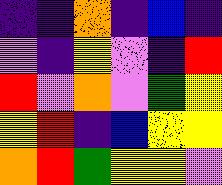[["indigo", "indigo", "orange", "indigo", "blue", "indigo"], ["violet", "indigo", "yellow", "violet", "indigo", "red"], ["red", "violet", "orange", "violet", "green", "yellow"], ["yellow", "red", "indigo", "blue", "yellow", "yellow"], ["orange", "red", "green", "yellow", "yellow", "violet"]]